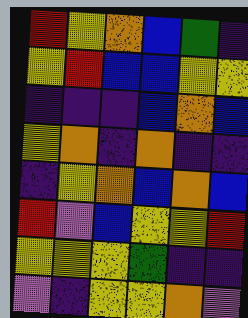[["red", "yellow", "orange", "blue", "green", "indigo"], ["yellow", "red", "blue", "blue", "yellow", "yellow"], ["indigo", "indigo", "indigo", "blue", "orange", "blue"], ["yellow", "orange", "indigo", "orange", "indigo", "indigo"], ["indigo", "yellow", "orange", "blue", "orange", "blue"], ["red", "violet", "blue", "yellow", "yellow", "red"], ["yellow", "yellow", "yellow", "green", "indigo", "indigo"], ["violet", "indigo", "yellow", "yellow", "orange", "violet"]]